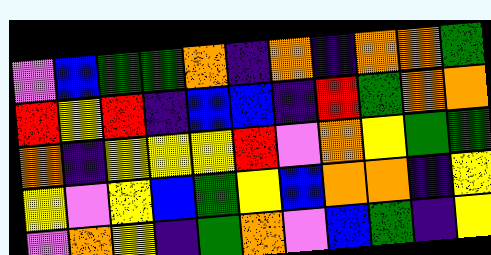[["violet", "blue", "green", "green", "orange", "indigo", "orange", "indigo", "orange", "orange", "green"], ["red", "yellow", "red", "indigo", "blue", "blue", "indigo", "red", "green", "orange", "orange"], ["orange", "indigo", "yellow", "yellow", "yellow", "red", "violet", "orange", "yellow", "green", "green"], ["yellow", "violet", "yellow", "blue", "green", "yellow", "blue", "orange", "orange", "indigo", "yellow"], ["violet", "orange", "yellow", "indigo", "green", "orange", "violet", "blue", "green", "indigo", "yellow"]]